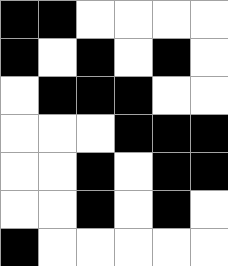[["black", "black", "white", "white", "white", "white"], ["black", "white", "black", "white", "black", "white"], ["white", "black", "black", "black", "white", "white"], ["white", "white", "white", "black", "black", "black"], ["white", "white", "black", "white", "black", "black"], ["white", "white", "black", "white", "black", "white"], ["black", "white", "white", "white", "white", "white"]]